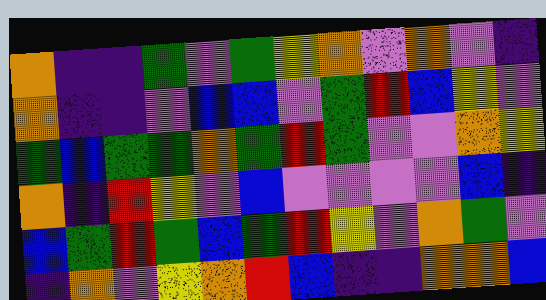[["orange", "indigo", "indigo", "green", "violet", "green", "yellow", "orange", "violet", "orange", "violet", "indigo"], ["orange", "indigo", "indigo", "violet", "blue", "blue", "violet", "green", "red", "blue", "yellow", "violet"], ["green", "blue", "green", "green", "orange", "green", "red", "green", "violet", "violet", "orange", "yellow"], ["orange", "indigo", "red", "yellow", "violet", "blue", "violet", "violet", "violet", "violet", "blue", "indigo"], ["blue", "green", "red", "green", "blue", "green", "red", "yellow", "violet", "orange", "green", "violet"], ["indigo", "orange", "violet", "yellow", "orange", "red", "blue", "indigo", "indigo", "orange", "orange", "blue"]]